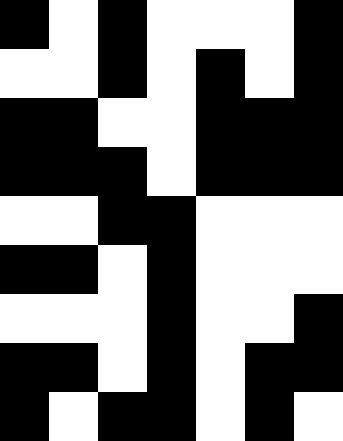[["black", "white", "black", "white", "white", "white", "black"], ["white", "white", "black", "white", "black", "white", "black"], ["black", "black", "white", "white", "black", "black", "black"], ["black", "black", "black", "white", "black", "black", "black"], ["white", "white", "black", "black", "white", "white", "white"], ["black", "black", "white", "black", "white", "white", "white"], ["white", "white", "white", "black", "white", "white", "black"], ["black", "black", "white", "black", "white", "black", "black"], ["black", "white", "black", "black", "white", "black", "white"]]